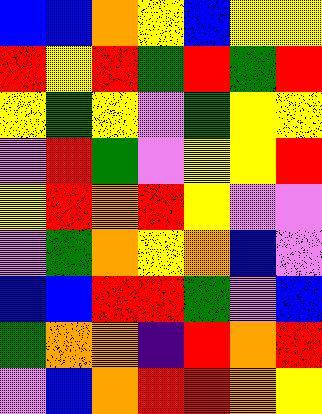[["blue", "blue", "orange", "yellow", "blue", "yellow", "yellow"], ["red", "yellow", "red", "green", "red", "green", "red"], ["yellow", "green", "yellow", "violet", "green", "yellow", "yellow"], ["violet", "red", "green", "violet", "yellow", "yellow", "red"], ["yellow", "red", "orange", "red", "yellow", "violet", "violet"], ["violet", "green", "orange", "yellow", "orange", "blue", "violet"], ["blue", "blue", "red", "red", "green", "violet", "blue"], ["green", "orange", "orange", "indigo", "red", "orange", "red"], ["violet", "blue", "orange", "red", "red", "orange", "yellow"]]